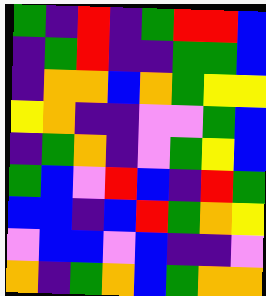[["green", "indigo", "red", "indigo", "green", "red", "red", "blue"], ["indigo", "green", "red", "indigo", "indigo", "green", "green", "blue"], ["indigo", "orange", "orange", "blue", "orange", "green", "yellow", "yellow"], ["yellow", "orange", "indigo", "indigo", "violet", "violet", "green", "blue"], ["indigo", "green", "orange", "indigo", "violet", "green", "yellow", "blue"], ["green", "blue", "violet", "red", "blue", "indigo", "red", "green"], ["blue", "blue", "indigo", "blue", "red", "green", "orange", "yellow"], ["violet", "blue", "blue", "violet", "blue", "indigo", "indigo", "violet"], ["orange", "indigo", "green", "orange", "blue", "green", "orange", "orange"]]